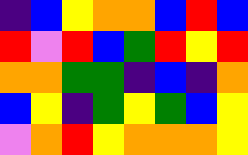[["indigo", "blue", "yellow", "orange", "orange", "blue", "red", "blue"], ["red", "violet", "red", "blue", "green", "red", "yellow", "red"], ["orange", "orange", "green", "green", "indigo", "blue", "indigo", "orange"], ["blue", "yellow", "indigo", "green", "yellow", "green", "blue", "yellow"], ["violet", "orange", "red", "yellow", "orange", "orange", "orange", "yellow"]]